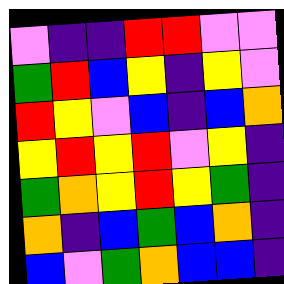[["violet", "indigo", "indigo", "red", "red", "violet", "violet"], ["green", "red", "blue", "yellow", "indigo", "yellow", "violet"], ["red", "yellow", "violet", "blue", "indigo", "blue", "orange"], ["yellow", "red", "yellow", "red", "violet", "yellow", "indigo"], ["green", "orange", "yellow", "red", "yellow", "green", "indigo"], ["orange", "indigo", "blue", "green", "blue", "orange", "indigo"], ["blue", "violet", "green", "orange", "blue", "blue", "indigo"]]